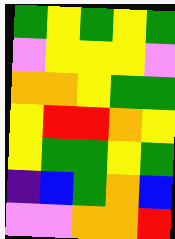[["green", "yellow", "green", "yellow", "green"], ["violet", "yellow", "yellow", "yellow", "violet"], ["orange", "orange", "yellow", "green", "green"], ["yellow", "red", "red", "orange", "yellow"], ["yellow", "green", "green", "yellow", "green"], ["indigo", "blue", "green", "orange", "blue"], ["violet", "violet", "orange", "orange", "red"]]